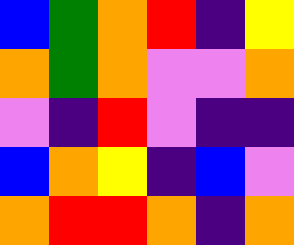[["blue", "green", "orange", "red", "indigo", "yellow"], ["orange", "green", "orange", "violet", "violet", "orange"], ["violet", "indigo", "red", "violet", "indigo", "indigo"], ["blue", "orange", "yellow", "indigo", "blue", "violet"], ["orange", "red", "red", "orange", "indigo", "orange"]]